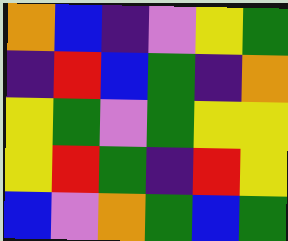[["orange", "blue", "indigo", "violet", "yellow", "green"], ["indigo", "red", "blue", "green", "indigo", "orange"], ["yellow", "green", "violet", "green", "yellow", "yellow"], ["yellow", "red", "green", "indigo", "red", "yellow"], ["blue", "violet", "orange", "green", "blue", "green"]]